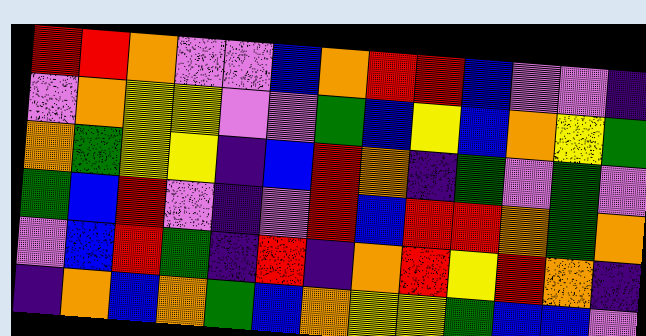[["red", "red", "orange", "violet", "violet", "blue", "orange", "red", "red", "blue", "violet", "violet", "indigo"], ["violet", "orange", "yellow", "yellow", "violet", "violet", "green", "blue", "yellow", "blue", "orange", "yellow", "green"], ["orange", "green", "yellow", "yellow", "indigo", "blue", "red", "orange", "indigo", "green", "violet", "green", "violet"], ["green", "blue", "red", "violet", "indigo", "violet", "red", "blue", "red", "red", "orange", "green", "orange"], ["violet", "blue", "red", "green", "indigo", "red", "indigo", "orange", "red", "yellow", "red", "orange", "indigo"], ["indigo", "orange", "blue", "orange", "green", "blue", "orange", "yellow", "yellow", "green", "blue", "blue", "violet"]]